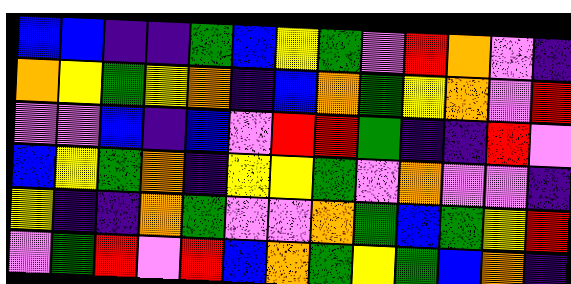[["blue", "blue", "indigo", "indigo", "green", "blue", "yellow", "green", "violet", "red", "orange", "violet", "indigo"], ["orange", "yellow", "green", "yellow", "orange", "indigo", "blue", "orange", "green", "yellow", "orange", "violet", "red"], ["violet", "violet", "blue", "indigo", "blue", "violet", "red", "red", "green", "indigo", "indigo", "red", "violet"], ["blue", "yellow", "green", "orange", "indigo", "yellow", "yellow", "green", "violet", "orange", "violet", "violet", "indigo"], ["yellow", "indigo", "indigo", "orange", "green", "violet", "violet", "orange", "green", "blue", "green", "yellow", "red"], ["violet", "green", "red", "violet", "red", "blue", "orange", "green", "yellow", "green", "blue", "orange", "indigo"]]